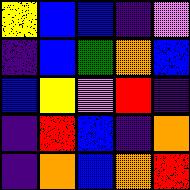[["yellow", "blue", "blue", "indigo", "violet"], ["indigo", "blue", "green", "orange", "blue"], ["blue", "yellow", "violet", "red", "indigo"], ["indigo", "red", "blue", "indigo", "orange"], ["indigo", "orange", "blue", "orange", "red"]]